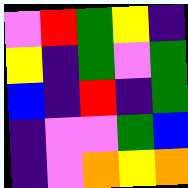[["violet", "red", "green", "yellow", "indigo"], ["yellow", "indigo", "green", "violet", "green"], ["blue", "indigo", "red", "indigo", "green"], ["indigo", "violet", "violet", "green", "blue"], ["indigo", "violet", "orange", "yellow", "orange"]]